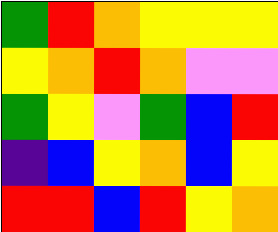[["green", "red", "orange", "yellow", "yellow", "yellow"], ["yellow", "orange", "red", "orange", "violet", "violet"], ["green", "yellow", "violet", "green", "blue", "red"], ["indigo", "blue", "yellow", "orange", "blue", "yellow"], ["red", "red", "blue", "red", "yellow", "orange"]]